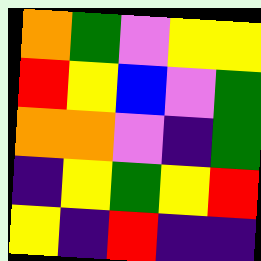[["orange", "green", "violet", "yellow", "yellow"], ["red", "yellow", "blue", "violet", "green"], ["orange", "orange", "violet", "indigo", "green"], ["indigo", "yellow", "green", "yellow", "red"], ["yellow", "indigo", "red", "indigo", "indigo"]]